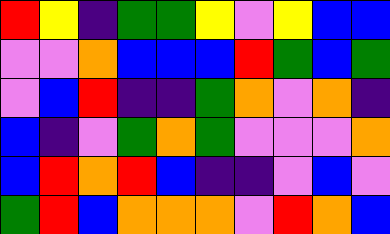[["red", "yellow", "indigo", "green", "green", "yellow", "violet", "yellow", "blue", "blue"], ["violet", "violet", "orange", "blue", "blue", "blue", "red", "green", "blue", "green"], ["violet", "blue", "red", "indigo", "indigo", "green", "orange", "violet", "orange", "indigo"], ["blue", "indigo", "violet", "green", "orange", "green", "violet", "violet", "violet", "orange"], ["blue", "red", "orange", "red", "blue", "indigo", "indigo", "violet", "blue", "violet"], ["green", "red", "blue", "orange", "orange", "orange", "violet", "red", "orange", "blue"]]